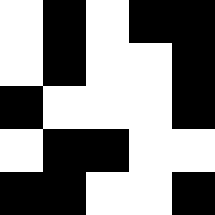[["white", "black", "white", "black", "black"], ["white", "black", "white", "white", "black"], ["black", "white", "white", "white", "black"], ["white", "black", "black", "white", "white"], ["black", "black", "white", "white", "black"]]